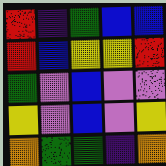[["red", "indigo", "green", "blue", "blue"], ["red", "blue", "yellow", "yellow", "red"], ["green", "violet", "blue", "violet", "violet"], ["yellow", "violet", "blue", "violet", "yellow"], ["orange", "green", "green", "indigo", "orange"]]